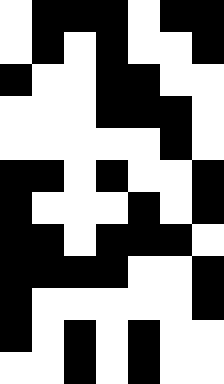[["white", "black", "black", "black", "white", "black", "black"], ["white", "black", "white", "black", "white", "white", "black"], ["black", "white", "white", "black", "black", "white", "white"], ["white", "white", "white", "black", "black", "black", "white"], ["white", "white", "white", "white", "white", "black", "white"], ["black", "black", "white", "black", "white", "white", "black"], ["black", "white", "white", "white", "black", "white", "black"], ["black", "black", "white", "black", "black", "black", "white"], ["black", "black", "black", "black", "white", "white", "black"], ["black", "white", "white", "white", "white", "white", "black"], ["black", "white", "black", "white", "black", "white", "white"], ["white", "white", "black", "white", "black", "white", "white"]]